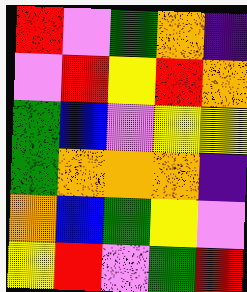[["red", "violet", "green", "orange", "indigo"], ["violet", "red", "yellow", "red", "orange"], ["green", "blue", "violet", "yellow", "yellow"], ["green", "orange", "orange", "orange", "indigo"], ["orange", "blue", "green", "yellow", "violet"], ["yellow", "red", "violet", "green", "red"]]